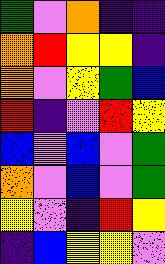[["green", "violet", "orange", "indigo", "indigo"], ["orange", "red", "yellow", "yellow", "indigo"], ["orange", "violet", "yellow", "green", "blue"], ["red", "indigo", "violet", "red", "yellow"], ["blue", "violet", "blue", "violet", "green"], ["orange", "violet", "blue", "violet", "green"], ["yellow", "violet", "indigo", "red", "yellow"], ["indigo", "blue", "yellow", "yellow", "violet"]]